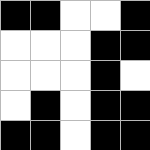[["black", "black", "white", "white", "black"], ["white", "white", "white", "black", "black"], ["white", "white", "white", "black", "white"], ["white", "black", "white", "black", "black"], ["black", "black", "white", "black", "black"]]